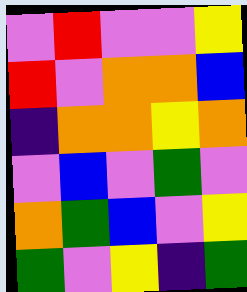[["violet", "red", "violet", "violet", "yellow"], ["red", "violet", "orange", "orange", "blue"], ["indigo", "orange", "orange", "yellow", "orange"], ["violet", "blue", "violet", "green", "violet"], ["orange", "green", "blue", "violet", "yellow"], ["green", "violet", "yellow", "indigo", "green"]]